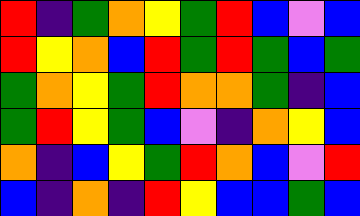[["red", "indigo", "green", "orange", "yellow", "green", "red", "blue", "violet", "blue"], ["red", "yellow", "orange", "blue", "red", "green", "red", "green", "blue", "green"], ["green", "orange", "yellow", "green", "red", "orange", "orange", "green", "indigo", "blue"], ["green", "red", "yellow", "green", "blue", "violet", "indigo", "orange", "yellow", "blue"], ["orange", "indigo", "blue", "yellow", "green", "red", "orange", "blue", "violet", "red"], ["blue", "indigo", "orange", "indigo", "red", "yellow", "blue", "blue", "green", "blue"]]